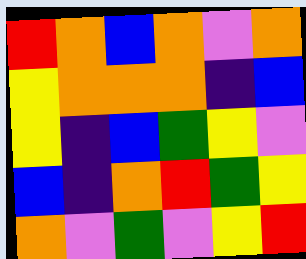[["red", "orange", "blue", "orange", "violet", "orange"], ["yellow", "orange", "orange", "orange", "indigo", "blue"], ["yellow", "indigo", "blue", "green", "yellow", "violet"], ["blue", "indigo", "orange", "red", "green", "yellow"], ["orange", "violet", "green", "violet", "yellow", "red"]]